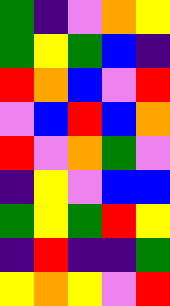[["green", "indigo", "violet", "orange", "yellow"], ["green", "yellow", "green", "blue", "indigo"], ["red", "orange", "blue", "violet", "red"], ["violet", "blue", "red", "blue", "orange"], ["red", "violet", "orange", "green", "violet"], ["indigo", "yellow", "violet", "blue", "blue"], ["green", "yellow", "green", "red", "yellow"], ["indigo", "red", "indigo", "indigo", "green"], ["yellow", "orange", "yellow", "violet", "red"]]